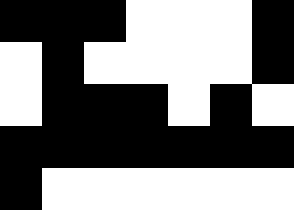[["black", "black", "black", "white", "white", "white", "black"], ["white", "black", "white", "white", "white", "white", "black"], ["white", "black", "black", "black", "white", "black", "white"], ["black", "black", "black", "black", "black", "black", "black"], ["black", "white", "white", "white", "white", "white", "white"]]